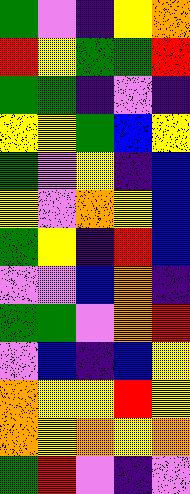[["green", "violet", "indigo", "yellow", "orange"], ["red", "yellow", "green", "green", "red"], ["green", "green", "indigo", "violet", "indigo"], ["yellow", "yellow", "green", "blue", "yellow"], ["green", "violet", "yellow", "indigo", "blue"], ["yellow", "violet", "orange", "yellow", "blue"], ["green", "yellow", "indigo", "red", "blue"], ["violet", "violet", "blue", "orange", "indigo"], ["green", "green", "violet", "orange", "red"], ["violet", "blue", "indigo", "blue", "yellow"], ["orange", "yellow", "yellow", "red", "yellow"], ["orange", "yellow", "orange", "yellow", "orange"], ["green", "red", "violet", "indigo", "violet"]]